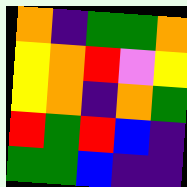[["orange", "indigo", "green", "green", "orange"], ["yellow", "orange", "red", "violet", "yellow"], ["yellow", "orange", "indigo", "orange", "green"], ["red", "green", "red", "blue", "indigo"], ["green", "green", "blue", "indigo", "indigo"]]